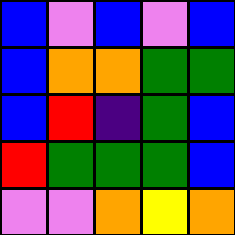[["blue", "violet", "blue", "violet", "blue"], ["blue", "orange", "orange", "green", "green"], ["blue", "red", "indigo", "green", "blue"], ["red", "green", "green", "green", "blue"], ["violet", "violet", "orange", "yellow", "orange"]]